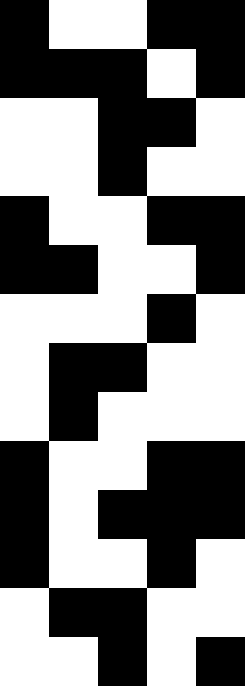[["black", "white", "white", "black", "black"], ["black", "black", "black", "white", "black"], ["white", "white", "black", "black", "white"], ["white", "white", "black", "white", "white"], ["black", "white", "white", "black", "black"], ["black", "black", "white", "white", "black"], ["white", "white", "white", "black", "white"], ["white", "black", "black", "white", "white"], ["white", "black", "white", "white", "white"], ["black", "white", "white", "black", "black"], ["black", "white", "black", "black", "black"], ["black", "white", "white", "black", "white"], ["white", "black", "black", "white", "white"], ["white", "white", "black", "white", "black"]]